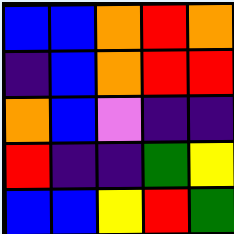[["blue", "blue", "orange", "red", "orange"], ["indigo", "blue", "orange", "red", "red"], ["orange", "blue", "violet", "indigo", "indigo"], ["red", "indigo", "indigo", "green", "yellow"], ["blue", "blue", "yellow", "red", "green"]]